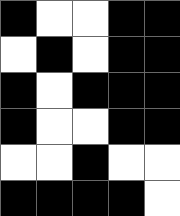[["black", "white", "white", "black", "black"], ["white", "black", "white", "black", "black"], ["black", "white", "black", "black", "black"], ["black", "white", "white", "black", "black"], ["white", "white", "black", "white", "white"], ["black", "black", "black", "black", "white"]]